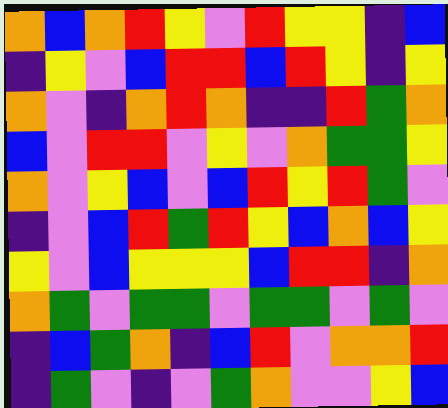[["orange", "blue", "orange", "red", "yellow", "violet", "red", "yellow", "yellow", "indigo", "blue"], ["indigo", "yellow", "violet", "blue", "red", "red", "blue", "red", "yellow", "indigo", "yellow"], ["orange", "violet", "indigo", "orange", "red", "orange", "indigo", "indigo", "red", "green", "orange"], ["blue", "violet", "red", "red", "violet", "yellow", "violet", "orange", "green", "green", "yellow"], ["orange", "violet", "yellow", "blue", "violet", "blue", "red", "yellow", "red", "green", "violet"], ["indigo", "violet", "blue", "red", "green", "red", "yellow", "blue", "orange", "blue", "yellow"], ["yellow", "violet", "blue", "yellow", "yellow", "yellow", "blue", "red", "red", "indigo", "orange"], ["orange", "green", "violet", "green", "green", "violet", "green", "green", "violet", "green", "violet"], ["indigo", "blue", "green", "orange", "indigo", "blue", "red", "violet", "orange", "orange", "red"], ["indigo", "green", "violet", "indigo", "violet", "green", "orange", "violet", "violet", "yellow", "blue"]]